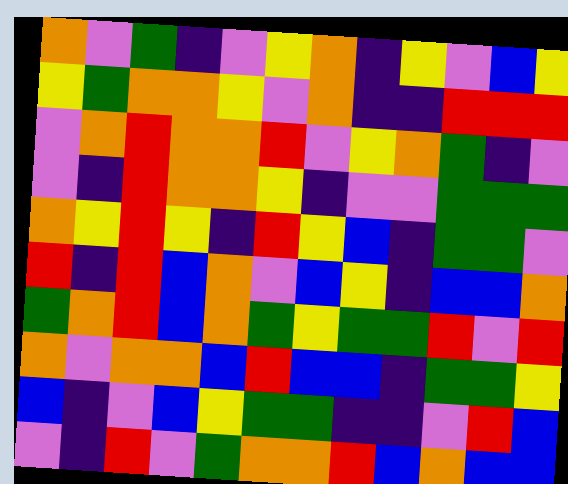[["orange", "violet", "green", "indigo", "violet", "yellow", "orange", "indigo", "yellow", "violet", "blue", "yellow"], ["yellow", "green", "orange", "orange", "yellow", "violet", "orange", "indigo", "indigo", "red", "red", "red"], ["violet", "orange", "red", "orange", "orange", "red", "violet", "yellow", "orange", "green", "indigo", "violet"], ["violet", "indigo", "red", "orange", "orange", "yellow", "indigo", "violet", "violet", "green", "green", "green"], ["orange", "yellow", "red", "yellow", "indigo", "red", "yellow", "blue", "indigo", "green", "green", "violet"], ["red", "indigo", "red", "blue", "orange", "violet", "blue", "yellow", "indigo", "blue", "blue", "orange"], ["green", "orange", "red", "blue", "orange", "green", "yellow", "green", "green", "red", "violet", "red"], ["orange", "violet", "orange", "orange", "blue", "red", "blue", "blue", "indigo", "green", "green", "yellow"], ["blue", "indigo", "violet", "blue", "yellow", "green", "green", "indigo", "indigo", "violet", "red", "blue"], ["violet", "indigo", "red", "violet", "green", "orange", "orange", "red", "blue", "orange", "blue", "blue"]]